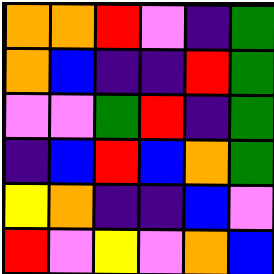[["orange", "orange", "red", "violet", "indigo", "green"], ["orange", "blue", "indigo", "indigo", "red", "green"], ["violet", "violet", "green", "red", "indigo", "green"], ["indigo", "blue", "red", "blue", "orange", "green"], ["yellow", "orange", "indigo", "indigo", "blue", "violet"], ["red", "violet", "yellow", "violet", "orange", "blue"]]